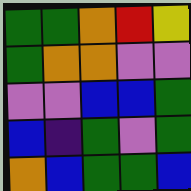[["green", "green", "orange", "red", "yellow"], ["green", "orange", "orange", "violet", "violet"], ["violet", "violet", "blue", "blue", "green"], ["blue", "indigo", "green", "violet", "green"], ["orange", "blue", "green", "green", "blue"]]